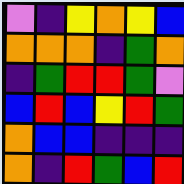[["violet", "indigo", "yellow", "orange", "yellow", "blue"], ["orange", "orange", "orange", "indigo", "green", "orange"], ["indigo", "green", "red", "red", "green", "violet"], ["blue", "red", "blue", "yellow", "red", "green"], ["orange", "blue", "blue", "indigo", "indigo", "indigo"], ["orange", "indigo", "red", "green", "blue", "red"]]